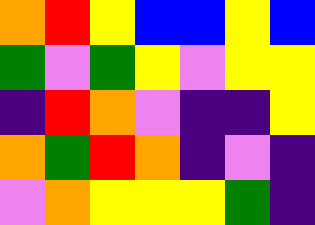[["orange", "red", "yellow", "blue", "blue", "yellow", "blue"], ["green", "violet", "green", "yellow", "violet", "yellow", "yellow"], ["indigo", "red", "orange", "violet", "indigo", "indigo", "yellow"], ["orange", "green", "red", "orange", "indigo", "violet", "indigo"], ["violet", "orange", "yellow", "yellow", "yellow", "green", "indigo"]]